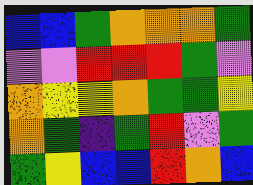[["blue", "blue", "green", "orange", "orange", "orange", "green"], ["violet", "violet", "red", "red", "red", "green", "violet"], ["orange", "yellow", "yellow", "orange", "green", "green", "yellow"], ["orange", "green", "indigo", "green", "red", "violet", "green"], ["green", "yellow", "blue", "blue", "red", "orange", "blue"]]